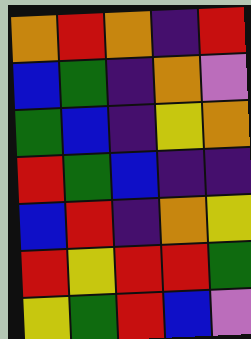[["orange", "red", "orange", "indigo", "red"], ["blue", "green", "indigo", "orange", "violet"], ["green", "blue", "indigo", "yellow", "orange"], ["red", "green", "blue", "indigo", "indigo"], ["blue", "red", "indigo", "orange", "yellow"], ["red", "yellow", "red", "red", "green"], ["yellow", "green", "red", "blue", "violet"]]